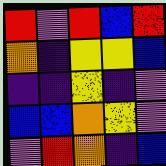[["red", "violet", "red", "blue", "red"], ["orange", "indigo", "yellow", "yellow", "blue"], ["indigo", "indigo", "yellow", "indigo", "violet"], ["blue", "blue", "orange", "yellow", "violet"], ["violet", "red", "orange", "indigo", "blue"]]